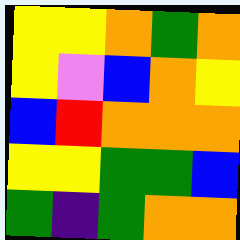[["yellow", "yellow", "orange", "green", "orange"], ["yellow", "violet", "blue", "orange", "yellow"], ["blue", "red", "orange", "orange", "orange"], ["yellow", "yellow", "green", "green", "blue"], ["green", "indigo", "green", "orange", "orange"]]